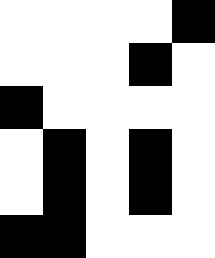[["white", "white", "white", "white", "black"], ["white", "white", "white", "black", "white"], ["black", "white", "white", "white", "white"], ["white", "black", "white", "black", "white"], ["white", "black", "white", "black", "white"], ["black", "black", "white", "white", "white"]]